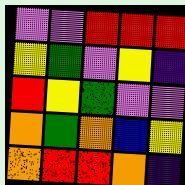[["violet", "violet", "red", "red", "red"], ["yellow", "green", "violet", "yellow", "indigo"], ["red", "yellow", "green", "violet", "violet"], ["orange", "green", "orange", "blue", "yellow"], ["orange", "red", "red", "orange", "indigo"]]